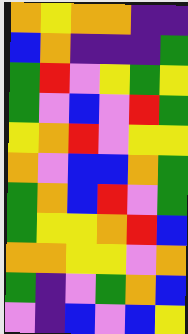[["orange", "yellow", "orange", "orange", "indigo", "indigo"], ["blue", "orange", "indigo", "indigo", "indigo", "green"], ["green", "red", "violet", "yellow", "green", "yellow"], ["green", "violet", "blue", "violet", "red", "green"], ["yellow", "orange", "red", "violet", "yellow", "yellow"], ["orange", "violet", "blue", "blue", "orange", "green"], ["green", "orange", "blue", "red", "violet", "green"], ["green", "yellow", "yellow", "orange", "red", "blue"], ["orange", "orange", "yellow", "yellow", "violet", "orange"], ["green", "indigo", "violet", "green", "orange", "blue"], ["violet", "indigo", "blue", "violet", "blue", "yellow"]]